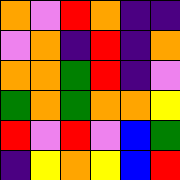[["orange", "violet", "red", "orange", "indigo", "indigo"], ["violet", "orange", "indigo", "red", "indigo", "orange"], ["orange", "orange", "green", "red", "indigo", "violet"], ["green", "orange", "green", "orange", "orange", "yellow"], ["red", "violet", "red", "violet", "blue", "green"], ["indigo", "yellow", "orange", "yellow", "blue", "red"]]